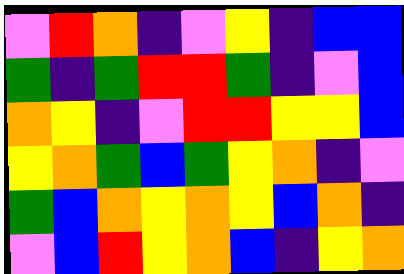[["violet", "red", "orange", "indigo", "violet", "yellow", "indigo", "blue", "blue"], ["green", "indigo", "green", "red", "red", "green", "indigo", "violet", "blue"], ["orange", "yellow", "indigo", "violet", "red", "red", "yellow", "yellow", "blue"], ["yellow", "orange", "green", "blue", "green", "yellow", "orange", "indigo", "violet"], ["green", "blue", "orange", "yellow", "orange", "yellow", "blue", "orange", "indigo"], ["violet", "blue", "red", "yellow", "orange", "blue", "indigo", "yellow", "orange"]]